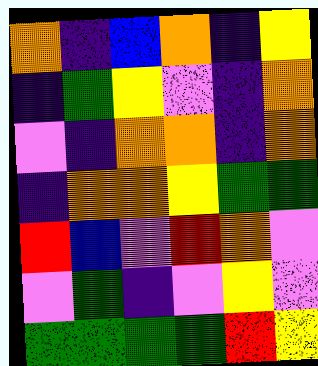[["orange", "indigo", "blue", "orange", "indigo", "yellow"], ["indigo", "green", "yellow", "violet", "indigo", "orange"], ["violet", "indigo", "orange", "orange", "indigo", "orange"], ["indigo", "orange", "orange", "yellow", "green", "green"], ["red", "blue", "violet", "red", "orange", "violet"], ["violet", "green", "indigo", "violet", "yellow", "violet"], ["green", "green", "green", "green", "red", "yellow"]]